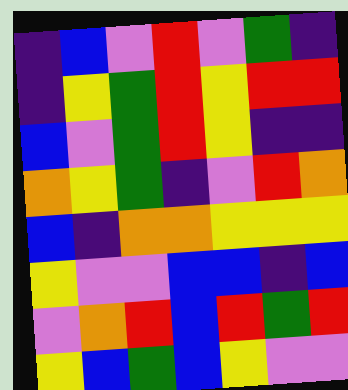[["indigo", "blue", "violet", "red", "violet", "green", "indigo"], ["indigo", "yellow", "green", "red", "yellow", "red", "red"], ["blue", "violet", "green", "red", "yellow", "indigo", "indigo"], ["orange", "yellow", "green", "indigo", "violet", "red", "orange"], ["blue", "indigo", "orange", "orange", "yellow", "yellow", "yellow"], ["yellow", "violet", "violet", "blue", "blue", "indigo", "blue"], ["violet", "orange", "red", "blue", "red", "green", "red"], ["yellow", "blue", "green", "blue", "yellow", "violet", "violet"]]